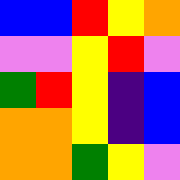[["blue", "blue", "red", "yellow", "orange"], ["violet", "violet", "yellow", "red", "violet"], ["green", "red", "yellow", "indigo", "blue"], ["orange", "orange", "yellow", "indigo", "blue"], ["orange", "orange", "green", "yellow", "violet"]]